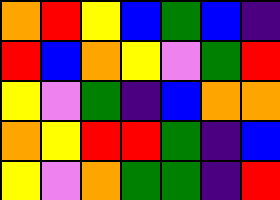[["orange", "red", "yellow", "blue", "green", "blue", "indigo"], ["red", "blue", "orange", "yellow", "violet", "green", "red"], ["yellow", "violet", "green", "indigo", "blue", "orange", "orange"], ["orange", "yellow", "red", "red", "green", "indigo", "blue"], ["yellow", "violet", "orange", "green", "green", "indigo", "red"]]